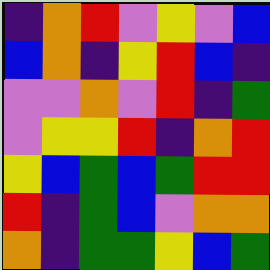[["indigo", "orange", "red", "violet", "yellow", "violet", "blue"], ["blue", "orange", "indigo", "yellow", "red", "blue", "indigo"], ["violet", "violet", "orange", "violet", "red", "indigo", "green"], ["violet", "yellow", "yellow", "red", "indigo", "orange", "red"], ["yellow", "blue", "green", "blue", "green", "red", "red"], ["red", "indigo", "green", "blue", "violet", "orange", "orange"], ["orange", "indigo", "green", "green", "yellow", "blue", "green"]]